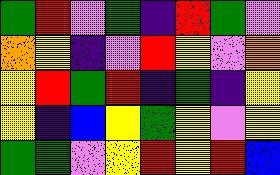[["green", "red", "violet", "green", "indigo", "red", "green", "violet"], ["orange", "yellow", "indigo", "violet", "red", "yellow", "violet", "orange"], ["yellow", "red", "green", "red", "indigo", "green", "indigo", "yellow"], ["yellow", "indigo", "blue", "yellow", "green", "yellow", "violet", "yellow"], ["green", "green", "violet", "yellow", "red", "yellow", "red", "blue"]]